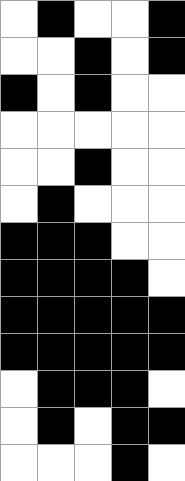[["white", "black", "white", "white", "black"], ["white", "white", "black", "white", "black"], ["black", "white", "black", "white", "white"], ["white", "white", "white", "white", "white"], ["white", "white", "black", "white", "white"], ["white", "black", "white", "white", "white"], ["black", "black", "black", "white", "white"], ["black", "black", "black", "black", "white"], ["black", "black", "black", "black", "black"], ["black", "black", "black", "black", "black"], ["white", "black", "black", "black", "white"], ["white", "black", "white", "black", "black"], ["white", "white", "white", "black", "white"]]